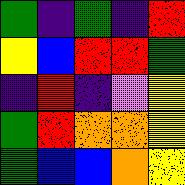[["green", "indigo", "green", "indigo", "red"], ["yellow", "blue", "red", "red", "green"], ["indigo", "red", "indigo", "violet", "yellow"], ["green", "red", "orange", "orange", "yellow"], ["green", "blue", "blue", "orange", "yellow"]]